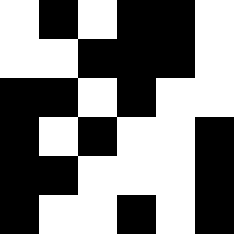[["white", "black", "white", "black", "black", "white"], ["white", "white", "black", "black", "black", "white"], ["black", "black", "white", "black", "white", "white"], ["black", "white", "black", "white", "white", "black"], ["black", "black", "white", "white", "white", "black"], ["black", "white", "white", "black", "white", "black"]]